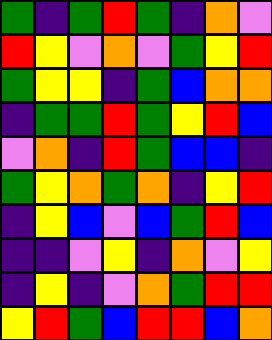[["green", "indigo", "green", "red", "green", "indigo", "orange", "violet"], ["red", "yellow", "violet", "orange", "violet", "green", "yellow", "red"], ["green", "yellow", "yellow", "indigo", "green", "blue", "orange", "orange"], ["indigo", "green", "green", "red", "green", "yellow", "red", "blue"], ["violet", "orange", "indigo", "red", "green", "blue", "blue", "indigo"], ["green", "yellow", "orange", "green", "orange", "indigo", "yellow", "red"], ["indigo", "yellow", "blue", "violet", "blue", "green", "red", "blue"], ["indigo", "indigo", "violet", "yellow", "indigo", "orange", "violet", "yellow"], ["indigo", "yellow", "indigo", "violet", "orange", "green", "red", "red"], ["yellow", "red", "green", "blue", "red", "red", "blue", "orange"]]